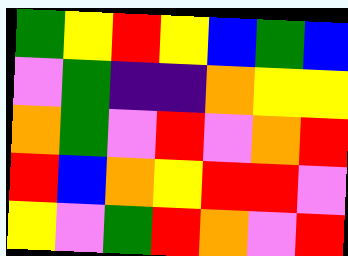[["green", "yellow", "red", "yellow", "blue", "green", "blue"], ["violet", "green", "indigo", "indigo", "orange", "yellow", "yellow"], ["orange", "green", "violet", "red", "violet", "orange", "red"], ["red", "blue", "orange", "yellow", "red", "red", "violet"], ["yellow", "violet", "green", "red", "orange", "violet", "red"]]